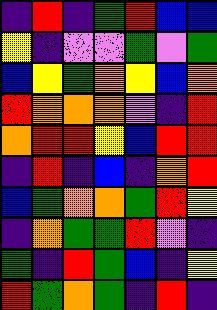[["indigo", "red", "indigo", "green", "red", "blue", "blue"], ["yellow", "indigo", "violet", "violet", "green", "violet", "green"], ["blue", "yellow", "green", "orange", "yellow", "blue", "orange"], ["red", "orange", "orange", "orange", "violet", "indigo", "red"], ["orange", "red", "red", "yellow", "blue", "red", "red"], ["indigo", "red", "indigo", "blue", "indigo", "orange", "red"], ["blue", "green", "orange", "orange", "green", "red", "yellow"], ["indigo", "orange", "green", "green", "red", "violet", "indigo"], ["green", "indigo", "red", "green", "blue", "indigo", "yellow"], ["red", "green", "orange", "green", "indigo", "red", "indigo"]]